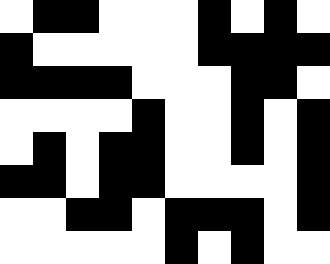[["white", "black", "black", "white", "white", "white", "black", "white", "black", "white"], ["black", "white", "white", "white", "white", "white", "black", "black", "black", "black"], ["black", "black", "black", "black", "white", "white", "white", "black", "black", "white"], ["white", "white", "white", "white", "black", "white", "white", "black", "white", "black"], ["white", "black", "white", "black", "black", "white", "white", "black", "white", "black"], ["black", "black", "white", "black", "black", "white", "white", "white", "white", "black"], ["white", "white", "black", "black", "white", "black", "black", "black", "white", "black"], ["white", "white", "white", "white", "white", "black", "white", "black", "white", "white"]]